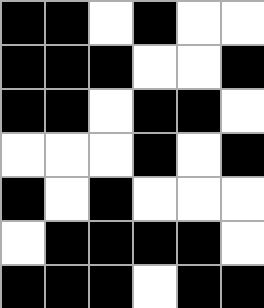[["black", "black", "white", "black", "white", "white"], ["black", "black", "black", "white", "white", "black"], ["black", "black", "white", "black", "black", "white"], ["white", "white", "white", "black", "white", "black"], ["black", "white", "black", "white", "white", "white"], ["white", "black", "black", "black", "black", "white"], ["black", "black", "black", "white", "black", "black"]]